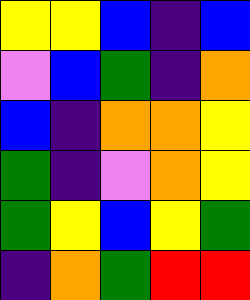[["yellow", "yellow", "blue", "indigo", "blue"], ["violet", "blue", "green", "indigo", "orange"], ["blue", "indigo", "orange", "orange", "yellow"], ["green", "indigo", "violet", "orange", "yellow"], ["green", "yellow", "blue", "yellow", "green"], ["indigo", "orange", "green", "red", "red"]]